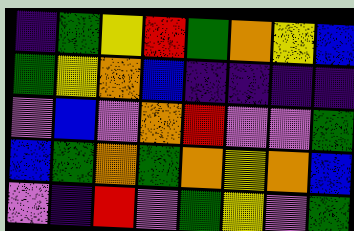[["indigo", "green", "yellow", "red", "green", "orange", "yellow", "blue"], ["green", "yellow", "orange", "blue", "indigo", "indigo", "indigo", "indigo"], ["violet", "blue", "violet", "orange", "red", "violet", "violet", "green"], ["blue", "green", "orange", "green", "orange", "yellow", "orange", "blue"], ["violet", "indigo", "red", "violet", "green", "yellow", "violet", "green"]]